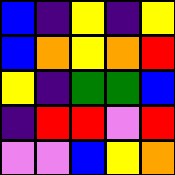[["blue", "indigo", "yellow", "indigo", "yellow"], ["blue", "orange", "yellow", "orange", "red"], ["yellow", "indigo", "green", "green", "blue"], ["indigo", "red", "red", "violet", "red"], ["violet", "violet", "blue", "yellow", "orange"]]